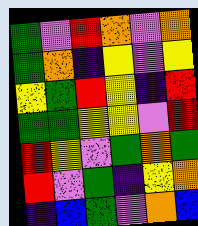[["green", "violet", "red", "orange", "violet", "orange"], ["green", "orange", "indigo", "yellow", "violet", "yellow"], ["yellow", "green", "red", "yellow", "indigo", "red"], ["green", "green", "yellow", "yellow", "violet", "red"], ["red", "yellow", "violet", "green", "orange", "green"], ["red", "violet", "green", "indigo", "yellow", "orange"], ["indigo", "blue", "green", "violet", "orange", "blue"]]